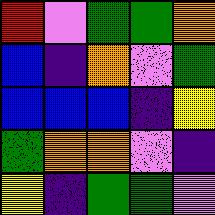[["red", "violet", "green", "green", "orange"], ["blue", "indigo", "orange", "violet", "green"], ["blue", "blue", "blue", "indigo", "yellow"], ["green", "orange", "orange", "violet", "indigo"], ["yellow", "indigo", "green", "green", "violet"]]